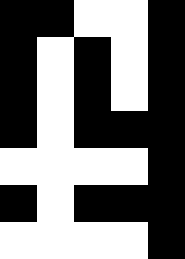[["black", "black", "white", "white", "black"], ["black", "white", "black", "white", "black"], ["black", "white", "black", "white", "black"], ["black", "white", "black", "black", "black"], ["white", "white", "white", "white", "black"], ["black", "white", "black", "black", "black"], ["white", "white", "white", "white", "black"]]